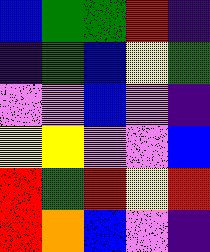[["blue", "green", "green", "red", "indigo"], ["indigo", "green", "blue", "yellow", "green"], ["violet", "violet", "blue", "violet", "indigo"], ["yellow", "yellow", "violet", "violet", "blue"], ["red", "green", "red", "yellow", "red"], ["red", "orange", "blue", "violet", "indigo"]]